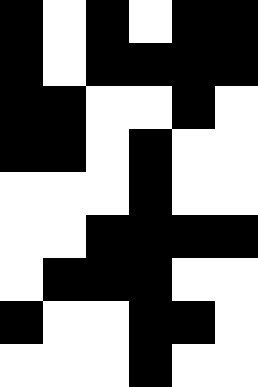[["black", "white", "black", "white", "black", "black"], ["black", "white", "black", "black", "black", "black"], ["black", "black", "white", "white", "black", "white"], ["black", "black", "white", "black", "white", "white"], ["white", "white", "white", "black", "white", "white"], ["white", "white", "black", "black", "black", "black"], ["white", "black", "black", "black", "white", "white"], ["black", "white", "white", "black", "black", "white"], ["white", "white", "white", "black", "white", "white"]]